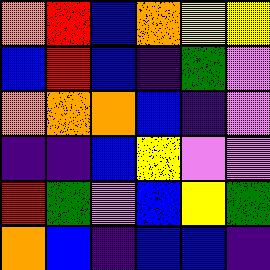[["orange", "red", "blue", "orange", "yellow", "yellow"], ["blue", "red", "blue", "indigo", "green", "violet"], ["orange", "orange", "orange", "blue", "indigo", "violet"], ["indigo", "indigo", "blue", "yellow", "violet", "violet"], ["red", "green", "violet", "blue", "yellow", "green"], ["orange", "blue", "indigo", "blue", "blue", "indigo"]]